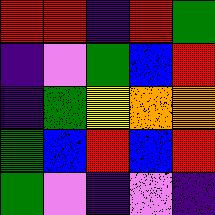[["red", "red", "indigo", "red", "green"], ["indigo", "violet", "green", "blue", "red"], ["indigo", "green", "yellow", "orange", "orange"], ["green", "blue", "red", "blue", "red"], ["green", "violet", "indigo", "violet", "indigo"]]